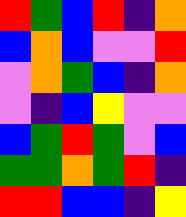[["red", "green", "blue", "red", "indigo", "orange"], ["blue", "orange", "blue", "violet", "violet", "red"], ["violet", "orange", "green", "blue", "indigo", "orange"], ["violet", "indigo", "blue", "yellow", "violet", "violet"], ["blue", "green", "red", "green", "violet", "blue"], ["green", "green", "orange", "green", "red", "indigo"], ["red", "red", "blue", "blue", "indigo", "yellow"]]